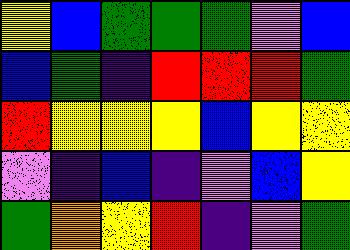[["yellow", "blue", "green", "green", "green", "violet", "blue"], ["blue", "green", "indigo", "red", "red", "red", "green"], ["red", "yellow", "yellow", "yellow", "blue", "yellow", "yellow"], ["violet", "indigo", "blue", "indigo", "violet", "blue", "yellow"], ["green", "orange", "yellow", "red", "indigo", "violet", "green"]]